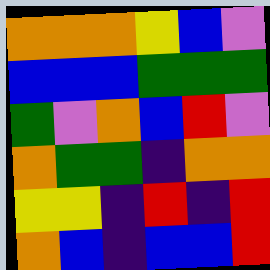[["orange", "orange", "orange", "yellow", "blue", "violet"], ["blue", "blue", "blue", "green", "green", "green"], ["green", "violet", "orange", "blue", "red", "violet"], ["orange", "green", "green", "indigo", "orange", "orange"], ["yellow", "yellow", "indigo", "red", "indigo", "red"], ["orange", "blue", "indigo", "blue", "blue", "red"]]